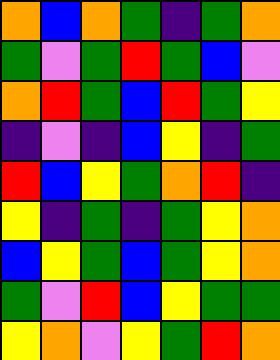[["orange", "blue", "orange", "green", "indigo", "green", "orange"], ["green", "violet", "green", "red", "green", "blue", "violet"], ["orange", "red", "green", "blue", "red", "green", "yellow"], ["indigo", "violet", "indigo", "blue", "yellow", "indigo", "green"], ["red", "blue", "yellow", "green", "orange", "red", "indigo"], ["yellow", "indigo", "green", "indigo", "green", "yellow", "orange"], ["blue", "yellow", "green", "blue", "green", "yellow", "orange"], ["green", "violet", "red", "blue", "yellow", "green", "green"], ["yellow", "orange", "violet", "yellow", "green", "red", "orange"]]